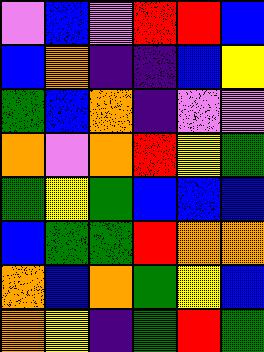[["violet", "blue", "violet", "red", "red", "blue"], ["blue", "orange", "indigo", "indigo", "blue", "yellow"], ["green", "blue", "orange", "indigo", "violet", "violet"], ["orange", "violet", "orange", "red", "yellow", "green"], ["green", "yellow", "green", "blue", "blue", "blue"], ["blue", "green", "green", "red", "orange", "orange"], ["orange", "blue", "orange", "green", "yellow", "blue"], ["orange", "yellow", "indigo", "green", "red", "green"]]